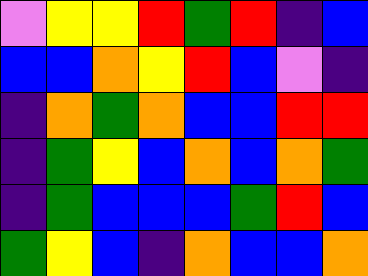[["violet", "yellow", "yellow", "red", "green", "red", "indigo", "blue"], ["blue", "blue", "orange", "yellow", "red", "blue", "violet", "indigo"], ["indigo", "orange", "green", "orange", "blue", "blue", "red", "red"], ["indigo", "green", "yellow", "blue", "orange", "blue", "orange", "green"], ["indigo", "green", "blue", "blue", "blue", "green", "red", "blue"], ["green", "yellow", "blue", "indigo", "orange", "blue", "blue", "orange"]]